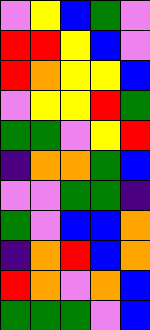[["violet", "yellow", "blue", "green", "violet"], ["red", "red", "yellow", "blue", "violet"], ["red", "orange", "yellow", "yellow", "blue"], ["violet", "yellow", "yellow", "red", "green"], ["green", "green", "violet", "yellow", "red"], ["indigo", "orange", "orange", "green", "blue"], ["violet", "violet", "green", "green", "indigo"], ["green", "violet", "blue", "blue", "orange"], ["indigo", "orange", "red", "blue", "orange"], ["red", "orange", "violet", "orange", "blue"], ["green", "green", "green", "violet", "blue"]]